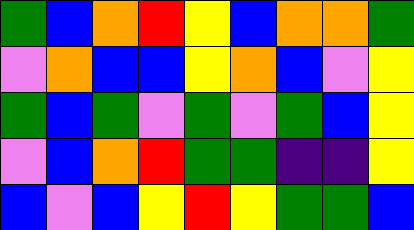[["green", "blue", "orange", "red", "yellow", "blue", "orange", "orange", "green"], ["violet", "orange", "blue", "blue", "yellow", "orange", "blue", "violet", "yellow"], ["green", "blue", "green", "violet", "green", "violet", "green", "blue", "yellow"], ["violet", "blue", "orange", "red", "green", "green", "indigo", "indigo", "yellow"], ["blue", "violet", "blue", "yellow", "red", "yellow", "green", "green", "blue"]]